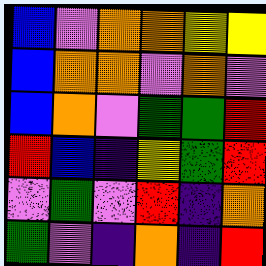[["blue", "violet", "orange", "orange", "yellow", "yellow"], ["blue", "orange", "orange", "violet", "orange", "violet"], ["blue", "orange", "violet", "green", "green", "red"], ["red", "blue", "indigo", "yellow", "green", "red"], ["violet", "green", "violet", "red", "indigo", "orange"], ["green", "violet", "indigo", "orange", "indigo", "red"]]